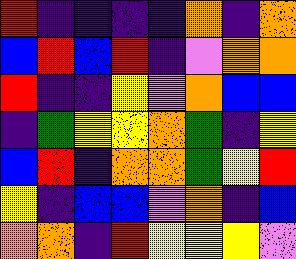[["red", "indigo", "indigo", "indigo", "indigo", "orange", "indigo", "orange"], ["blue", "red", "blue", "red", "indigo", "violet", "orange", "orange"], ["red", "indigo", "indigo", "yellow", "violet", "orange", "blue", "blue"], ["indigo", "green", "yellow", "yellow", "orange", "green", "indigo", "yellow"], ["blue", "red", "indigo", "orange", "orange", "green", "yellow", "red"], ["yellow", "indigo", "blue", "blue", "violet", "orange", "indigo", "blue"], ["orange", "orange", "indigo", "red", "yellow", "yellow", "yellow", "violet"]]